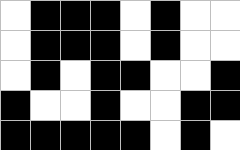[["white", "black", "black", "black", "white", "black", "white", "white"], ["white", "black", "black", "black", "white", "black", "white", "white"], ["white", "black", "white", "black", "black", "white", "white", "black"], ["black", "white", "white", "black", "white", "white", "black", "black"], ["black", "black", "black", "black", "black", "white", "black", "white"]]